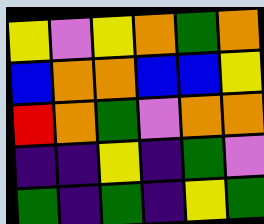[["yellow", "violet", "yellow", "orange", "green", "orange"], ["blue", "orange", "orange", "blue", "blue", "yellow"], ["red", "orange", "green", "violet", "orange", "orange"], ["indigo", "indigo", "yellow", "indigo", "green", "violet"], ["green", "indigo", "green", "indigo", "yellow", "green"]]